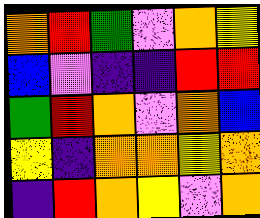[["orange", "red", "green", "violet", "orange", "yellow"], ["blue", "violet", "indigo", "indigo", "red", "red"], ["green", "red", "orange", "violet", "orange", "blue"], ["yellow", "indigo", "orange", "orange", "yellow", "orange"], ["indigo", "red", "orange", "yellow", "violet", "orange"]]